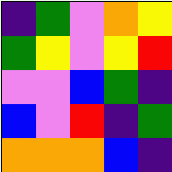[["indigo", "green", "violet", "orange", "yellow"], ["green", "yellow", "violet", "yellow", "red"], ["violet", "violet", "blue", "green", "indigo"], ["blue", "violet", "red", "indigo", "green"], ["orange", "orange", "orange", "blue", "indigo"]]